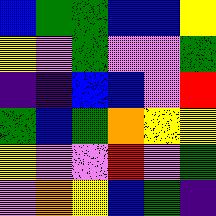[["blue", "green", "green", "blue", "blue", "yellow"], ["yellow", "violet", "green", "violet", "violet", "green"], ["indigo", "indigo", "blue", "blue", "violet", "red"], ["green", "blue", "green", "orange", "yellow", "yellow"], ["yellow", "violet", "violet", "red", "violet", "green"], ["violet", "orange", "yellow", "blue", "green", "indigo"]]